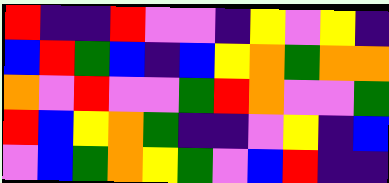[["red", "indigo", "indigo", "red", "violet", "violet", "indigo", "yellow", "violet", "yellow", "indigo"], ["blue", "red", "green", "blue", "indigo", "blue", "yellow", "orange", "green", "orange", "orange"], ["orange", "violet", "red", "violet", "violet", "green", "red", "orange", "violet", "violet", "green"], ["red", "blue", "yellow", "orange", "green", "indigo", "indigo", "violet", "yellow", "indigo", "blue"], ["violet", "blue", "green", "orange", "yellow", "green", "violet", "blue", "red", "indigo", "indigo"]]